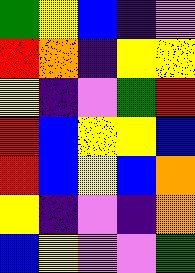[["green", "yellow", "blue", "indigo", "violet"], ["red", "orange", "indigo", "yellow", "yellow"], ["yellow", "indigo", "violet", "green", "red"], ["red", "blue", "yellow", "yellow", "blue"], ["red", "blue", "yellow", "blue", "orange"], ["yellow", "indigo", "violet", "indigo", "orange"], ["blue", "yellow", "violet", "violet", "green"]]